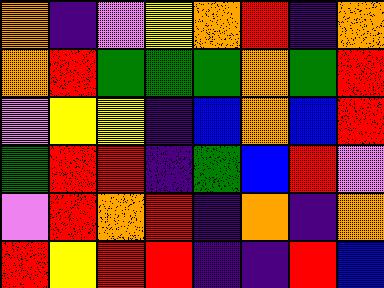[["orange", "indigo", "violet", "yellow", "orange", "red", "indigo", "orange"], ["orange", "red", "green", "green", "green", "orange", "green", "red"], ["violet", "yellow", "yellow", "indigo", "blue", "orange", "blue", "red"], ["green", "red", "red", "indigo", "green", "blue", "red", "violet"], ["violet", "red", "orange", "red", "indigo", "orange", "indigo", "orange"], ["red", "yellow", "red", "red", "indigo", "indigo", "red", "blue"]]